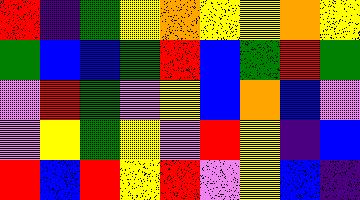[["red", "indigo", "green", "yellow", "orange", "yellow", "yellow", "orange", "yellow"], ["green", "blue", "blue", "green", "red", "blue", "green", "red", "green"], ["violet", "red", "green", "violet", "yellow", "blue", "orange", "blue", "violet"], ["violet", "yellow", "green", "yellow", "violet", "red", "yellow", "indigo", "blue"], ["red", "blue", "red", "yellow", "red", "violet", "yellow", "blue", "indigo"]]